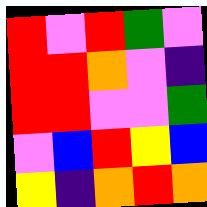[["red", "violet", "red", "green", "violet"], ["red", "red", "orange", "violet", "indigo"], ["red", "red", "violet", "violet", "green"], ["violet", "blue", "red", "yellow", "blue"], ["yellow", "indigo", "orange", "red", "orange"]]